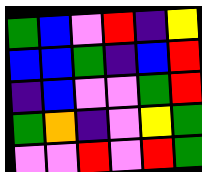[["green", "blue", "violet", "red", "indigo", "yellow"], ["blue", "blue", "green", "indigo", "blue", "red"], ["indigo", "blue", "violet", "violet", "green", "red"], ["green", "orange", "indigo", "violet", "yellow", "green"], ["violet", "violet", "red", "violet", "red", "green"]]